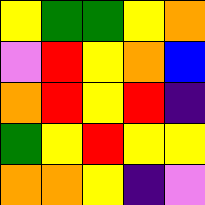[["yellow", "green", "green", "yellow", "orange"], ["violet", "red", "yellow", "orange", "blue"], ["orange", "red", "yellow", "red", "indigo"], ["green", "yellow", "red", "yellow", "yellow"], ["orange", "orange", "yellow", "indigo", "violet"]]